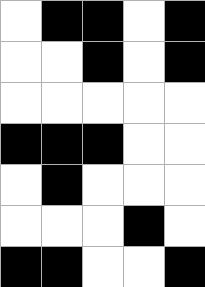[["white", "black", "black", "white", "black"], ["white", "white", "black", "white", "black"], ["white", "white", "white", "white", "white"], ["black", "black", "black", "white", "white"], ["white", "black", "white", "white", "white"], ["white", "white", "white", "black", "white"], ["black", "black", "white", "white", "black"]]